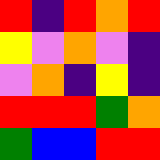[["red", "indigo", "red", "orange", "red"], ["yellow", "violet", "orange", "violet", "indigo"], ["violet", "orange", "indigo", "yellow", "indigo"], ["red", "red", "red", "green", "orange"], ["green", "blue", "blue", "red", "red"]]